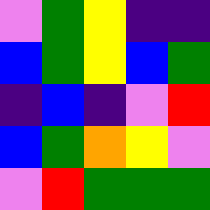[["violet", "green", "yellow", "indigo", "indigo"], ["blue", "green", "yellow", "blue", "green"], ["indigo", "blue", "indigo", "violet", "red"], ["blue", "green", "orange", "yellow", "violet"], ["violet", "red", "green", "green", "green"]]